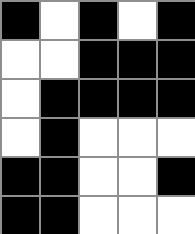[["black", "white", "black", "white", "black"], ["white", "white", "black", "black", "black"], ["white", "black", "black", "black", "black"], ["white", "black", "white", "white", "white"], ["black", "black", "white", "white", "black"], ["black", "black", "white", "white", "white"]]